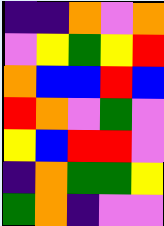[["indigo", "indigo", "orange", "violet", "orange"], ["violet", "yellow", "green", "yellow", "red"], ["orange", "blue", "blue", "red", "blue"], ["red", "orange", "violet", "green", "violet"], ["yellow", "blue", "red", "red", "violet"], ["indigo", "orange", "green", "green", "yellow"], ["green", "orange", "indigo", "violet", "violet"]]